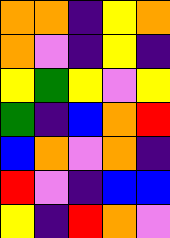[["orange", "orange", "indigo", "yellow", "orange"], ["orange", "violet", "indigo", "yellow", "indigo"], ["yellow", "green", "yellow", "violet", "yellow"], ["green", "indigo", "blue", "orange", "red"], ["blue", "orange", "violet", "orange", "indigo"], ["red", "violet", "indigo", "blue", "blue"], ["yellow", "indigo", "red", "orange", "violet"]]